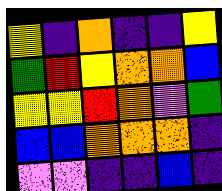[["yellow", "indigo", "orange", "indigo", "indigo", "yellow"], ["green", "red", "yellow", "orange", "orange", "blue"], ["yellow", "yellow", "red", "orange", "violet", "green"], ["blue", "blue", "orange", "orange", "orange", "indigo"], ["violet", "violet", "indigo", "indigo", "blue", "indigo"]]